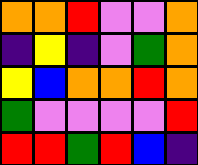[["orange", "orange", "red", "violet", "violet", "orange"], ["indigo", "yellow", "indigo", "violet", "green", "orange"], ["yellow", "blue", "orange", "orange", "red", "orange"], ["green", "violet", "violet", "violet", "violet", "red"], ["red", "red", "green", "red", "blue", "indigo"]]